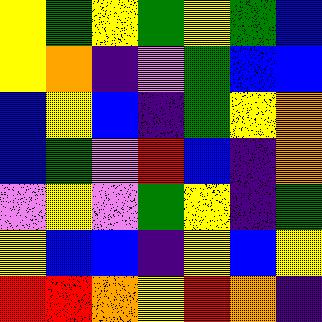[["yellow", "green", "yellow", "green", "yellow", "green", "blue"], ["yellow", "orange", "indigo", "violet", "green", "blue", "blue"], ["blue", "yellow", "blue", "indigo", "green", "yellow", "orange"], ["blue", "green", "violet", "red", "blue", "indigo", "orange"], ["violet", "yellow", "violet", "green", "yellow", "indigo", "green"], ["yellow", "blue", "blue", "indigo", "yellow", "blue", "yellow"], ["red", "red", "orange", "yellow", "red", "orange", "indigo"]]